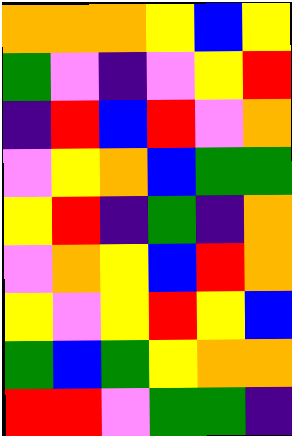[["orange", "orange", "orange", "yellow", "blue", "yellow"], ["green", "violet", "indigo", "violet", "yellow", "red"], ["indigo", "red", "blue", "red", "violet", "orange"], ["violet", "yellow", "orange", "blue", "green", "green"], ["yellow", "red", "indigo", "green", "indigo", "orange"], ["violet", "orange", "yellow", "blue", "red", "orange"], ["yellow", "violet", "yellow", "red", "yellow", "blue"], ["green", "blue", "green", "yellow", "orange", "orange"], ["red", "red", "violet", "green", "green", "indigo"]]